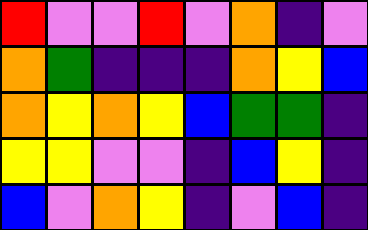[["red", "violet", "violet", "red", "violet", "orange", "indigo", "violet"], ["orange", "green", "indigo", "indigo", "indigo", "orange", "yellow", "blue"], ["orange", "yellow", "orange", "yellow", "blue", "green", "green", "indigo"], ["yellow", "yellow", "violet", "violet", "indigo", "blue", "yellow", "indigo"], ["blue", "violet", "orange", "yellow", "indigo", "violet", "blue", "indigo"]]